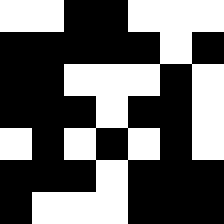[["white", "white", "black", "black", "white", "white", "white"], ["black", "black", "black", "black", "black", "white", "black"], ["black", "black", "white", "white", "white", "black", "white"], ["black", "black", "black", "white", "black", "black", "white"], ["white", "black", "white", "black", "white", "black", "white"], ["black", "black", "black", "white", "black", "black", "black"], ["black", "white", "white", "white", "black", "black", "black"]]